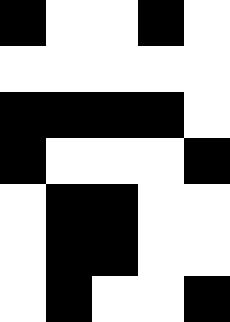[["black", "white", "white", "black", "white"], ["white", "white", "white", "white", "white"], ["black", "black", "black", "black", "white"], ["black", "white", "white", "white", "black"], ["white", "black", "black", "white", "white"], ["white", "black", "black", "white", "white"], ["white", "black", "white", "white", "black"]]